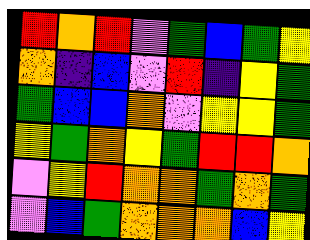[["red", "orange", "red", "violet", "green", "blue", "green", "yellow"], ["orange", "indigo", "blue", "violet", "red", "indigo", "yellow", "green"], ["green", "blue", "blue", "orange", "violet", "yellow", "yellow", "green"], ["yellow", "green", "orange", "yellow", "green", "red", "red", "orange"], ["violet", "yellow", "red", "orange", "orange", "green", "orange", "green"], ["violet", "blue", "green", "orange", "orange", "orange", "blue", "yellow"]]